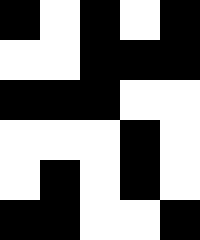[["black", "white", "black", "white", "black"], ["white", "white", "black", "black", "black"], ["black", "black", "black", "white", "white"], ["white", "white", "white", "black", "white"], ["white", "black", "white", "black", "white"], ["black", "black", "white", "white", "black"]]